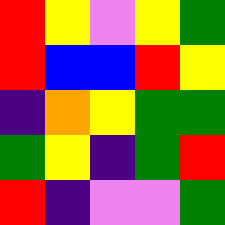[["red", "yellow", "violet", "yellow", "green"], ["red", "blue", "blue", "red", "yellow"], ["indigo", "orange", "yellow", "green", "green"], ["green", "yellow", "indigo", "green", "red"], ["red", "indigo", "violet", "violet", "green"]]